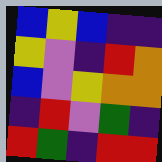[["blue", "yellow", "blue", "indigo", "indigo"], ["yellow", "violet", "indigo", "red", "orange"], ["blue", "violet", "yellow", "orange", "orange"], ["indigo", "red", "violet", "green", "indigo"], ["red", "green", "indigo", "red", "red"]]